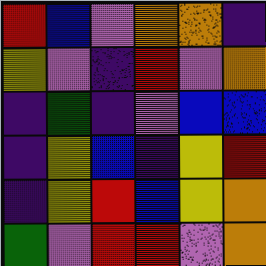[["red", "blue", "violet", "orange", "orange", "indigo"], ["yellow", "violet", "indigo", "red", "violet", "orange"], ["indigo", "green", "indigo", "violet", "blue", "blue"], ["indigo", "yellow", "blue", "indigo", "yellow", "red"], ["indigo", "yellow", "red", "blue", "yellow", "orange"], ["green", "violet", "red", "red", "violet", "orange"]]